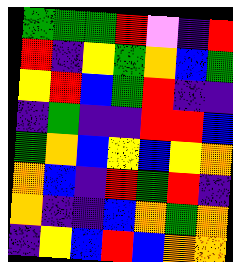[["green", "green", "green", "red", "violet", "indigo", "red"], ["red", "indigo", "yellow", "green", "orange", "blue", "green"], ["yellow", "red", "blue", "green", "red", "indigo", "indigo"], ["indigo", "green", "indigo", "indigo", "red", "red", "blue"], ["green", "orange", "blue", "yellow", "blue", "yellow", "orange"], ["orange", "blue", "indigo", "red", "green", "red", "indigo"], ["orange", "indigo", "indigo", "blue", "orange", "green", "orange"], ["indigo", "yellow", "blue", "red", "blue", "orange", "orange"]]